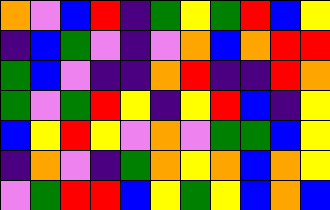[["orange", "violet", "blue", "red", "indigo", "green", "yellow", "green", "red", "blue", "yellow"], ["indigo", "blue", "green", "violet", "indigo", "violet", "orange", "blue", "orange", "red", "red"], ["green", "blue", "violet", "indigo", "indigo", "orange", "red", "indigo", "indigo", "red", "orange"], ["green", "violet", "green", "red", "yellow", "indigo", "yellow", "red", "blue", "indigo", "yellow"], ["blue", "yellow", "red", "yellow", "violet", "orange", "violet", "green", "green", "blue", "yellow"], ["indigo", "orange", "violet", "indigo", "green", "orange", "yellow", "orange", "blue", "orange", "yellow"], ["violet", "green", "red", "red", "blue", "yellow", "green", "yellow", "blue", "orange", "blue"]]